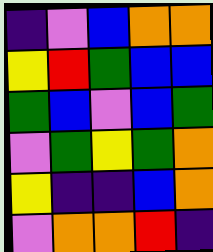[["indigo", "violet", "blue", "orange", "orange"], ["yellow", "red", "green", "blue", "blue"], ["green", "blue", "violet", "blue", "green"], ["violet", "green", "yellow", "green", "orange"], ["yellow", "indigo", "indigo", "blue", "orange"], ["violet", "orange", "orange", "red", "indigo"]]